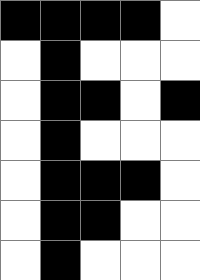[["black", "black", "black", "black", "white"], ["white", "black", "white", "white", "white"], ["white", "black", "black", "white", "black"], ["white", "black", "white", "white", "white"], ["white", "black", "black", "black", "white"], ["white", "black", "black", "white", "white"], ["white", "black", "white", "white", "white"]]